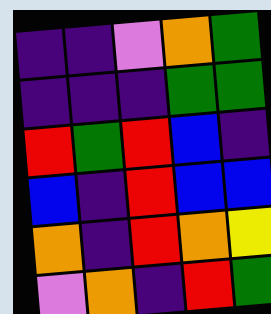[["indigo", "indigo", "violet", "orange", "green"], ["indigo", "indigo", "indigo", "green", "green"], ["red", "green", "red", "blue", "indigo"], ["blue", "indigo", "red", "blue", "blue"], ["orange", "indigo", "red", "orange", "yellow"], ["violet", "orange", "indigo", "red", "green"]]